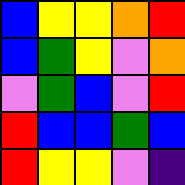[["blue", "yellow", "yellow", "orange", "red"], ["blue", "green", "yellow", "violet", "orange"], ["violet", "green", "blue", "violet", "red"], ["red", "blue", "blue", "green", "blue"], ["red", "yellow", "yellow", "violet", "indigo"]]